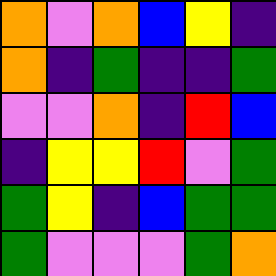[["orange", "violet", "orange", "blue", "yellow", "indigo"], ["orange", "indigo", "green", "indigo", "indigo", "green"], ["violet", "violet", "orange", "indigo", "red", "blue"], ["indigo", "yellow", "yellow", "red", "violet", "green"], ["green", "yellow", "indigo", "blue", "green", "green"], ["green", "violet", "violet", "violet", "green", "orange"]]